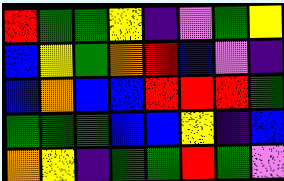[["red", "green", "green", "yellow", "indigo", "violet", "green", "yellow"], ["blue", "yellow", "green", "orange", "red", "blue", "violet", "indigo"], ["blue", "orange", "blue", "blue", "red", "red", "red", "green"], ["green", "green", "green", "blue", "blue", "yellow", "indigo", "blue"], ["orange", "yellow", "indigo", "green", "green", "red", "green", "violet"]]